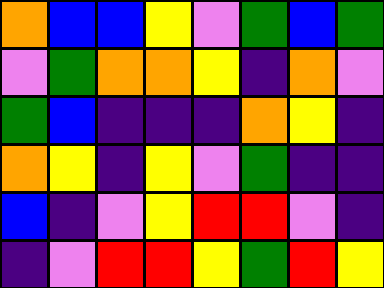[["orange", "blue", "blue", "yellow", "violet", "green", "blue", "green"], ["violet", "green", "orange", "orange", "yellow", "indigo", "orange", "violet"], ["green", "blue", "indigo", "indigo", "indigo", "orange", "yellow", "indigo"], ["orange", "yellow", "indigo", "yellow", "violet", "green", "indigo", "indigo"], ["blue", "indigo", "violet", "yellow", "red", "red", "violet", "indigo"], ["indigo", "violet", "red", "red", "yellow", "green", "red", "yellow"]]